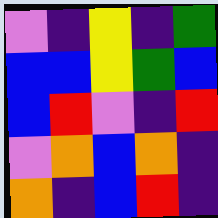[["violet", "indigo", "yellow", "indigo", "green"], ["blue", "blue", "yellow", "green", "blue"], ["blue", "red", "violet", "indigo", "red"], ["violet", "orange", "blue", "orange", "indigo"], ["orange", "indigo", "blue", "red", "indigo"]]